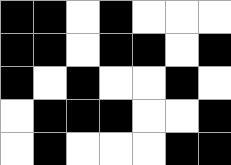[["black", "black", "white", "black", "white", "white", "white"], ["black", "black", "white", "black", "black", "white", "black"], ["black", "white", "black", "white", "white", "black", "white"], ["white", "black", "black", "black", "white", "white", "black"], ["white", "black", "white", "white", "white", "black", "black"]]